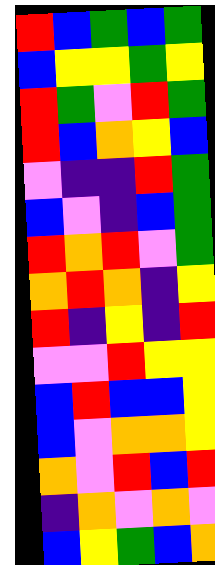[["red", "blue", "green", "blue", "green"], ["blue", "yellow", "yellow", "green", "yellow"], ["red", "green", "violet", "red", "green"], ["red", "blue", "orange", "yellow", "blue"], ["violet", "indigo", "indigo", "red", "green"], ["blue", "violet", "indigo", "blue", "green"], ["red", "orange", "red", "violet", "green"], ["orange", "red", "orange", "indigo", "yellow"], ["red", "indigo", "yellow", "indigo", "red"], ["violet", "violet", "red", "yellow", "yellow"], ["blue", "red", "blue", "blue", "yellow"], ["blue", "violet", "orange", "orange", "yellow"], ["orange", "violet", "red", "blue", "red"], ["indigo", "orange", "violet", "orange", "violet"], ["blue", "yellow", "green", "blue", "orange"]]